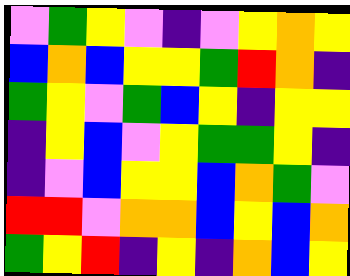[["violet", "green", "yellow", "violet", "indigo", "violet", "yellow", "orange", "yellow"], ["blue", "orange", "blue", "yellow", "yellow", "green", "red", "orange", "indigo"], ["green", "yellow", "violet", "green", "blue", "yellow", "indigo", "yellow", "yellow"], ["indigo", "yellow", "blue", "violet", "yellow", "green", "green", "yellow", "indigo"], ["indigo", "violet", "blue", "yellow", "yellow", "blue", "orange", "green", "violet"], ["red", "red", "violet", "orange", "orange", "blue", "yellow", "blue", "orange"], ["green", "yellow", "red", "indigo", "yellow", "indigo", "orange", "blue", "yellow"]]